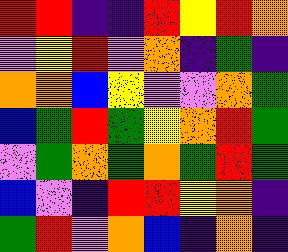[["red", "red", "indigo", "indigo", "red", "yellow", "red", "orange"], ["violet", "yellow", "red", "violet", "orange", "indigo", "green", "indigo"], ["orange", "orange", "blue", "yellow", "violet", "violet", "orange", "green"], ["blue", "green", "red", "green", "yellow", "orange", "red", "green"], ["violet", "green", "orange", "green", "orange", "green", "red", "green"], ["blue", "violet", "indigo", "red", "red", "yellow", "orange", "indigo"], ["green", "red", "violet", "orange", "blue", "indigo", "orange", "indigo"]]